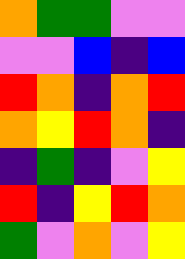[["orange", "green", "green", "violet", "violet"], ["violet", "violet", "blue", "indigo", "blue"], ["red", "orange", "indigo", "orange", "red"], ["orange", "yellow", "red", "orange", "indigo"], ["indigo", "green", "indigo", "violet", "yellow"], ["red", "indigo", "yellow", "red", "orange"], ["green", "violet", "orange", "violet", "yellow"]]